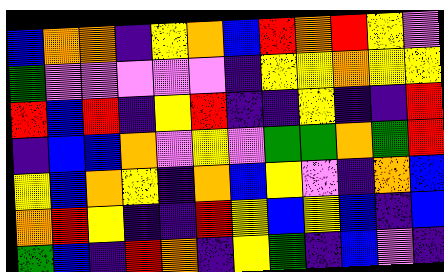[["blue", "orange", "orange", "indigo", "yellow", "orange", "blue", "red", "orange", "red", "yellow", "violet"], ["green", "violet", "violet", "violet", "violet", "violet", "indigo", "yellow", "yellow", "orange", "yellow", "yellow"], ["red", "blue", "red", "indigo", "yellow", "red", "indigo", "indigo", "yellow", "indigo", "indigo", "red"], ["indigo", "blue", "blue", "orange", "violet", "yellow", "violet", "green", "green", "orange", "green", "red"], ["yellow", "blue", "orange", "yellow", "indigo", "orange", "blue", "yellow", "violet", "indigo", "orange", "blue"], ["orange", "red", "yellow", "indigo", "indigo", "red", "yellow", "blue", "yellow", "blue", "indigo", "blue"], ["green", "blue", "indigo", "red", "orange", "indigo", "yellow", "green", "indigo", "blue", "violet", "indigo"]]